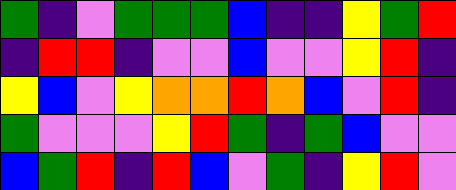[["green", "indigo", "violet", "green", "green", "green", "blue", "indigo", "indigo", "yellow", "green", "red"], ["indigo", "red", "red", "indigo", "violet", "violet", "blue", "violet", "violet", "yellow", "red", "indigo"], ["yellow", "blue", "violet", "yellow", "orange", "orange", "red", "orange", "blue", "violet", "red", "indigo"], ["green", "violet", "violet", "violet", "yellow", "red", "green", "indigo", "green", "blue", "violet", "violet"], ["blue", "green", "red", "indigo", "red", "blue", "violet", "green", "indigo", "yellow", "red", "violet"]]